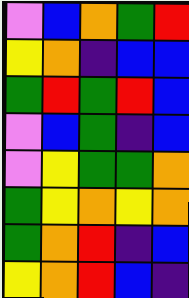[["violet", "blue", "orange", "green", "red"], ["yellow", "orange", "indigo", "blue", "blue"], ["green", "red", "green", "red", "blue"], ["violet", "blue", "green", "indigo", "blue"], ["violet", "yellow", "green", "green", "orange"], ["green", "yellow", "orange", "yellow", "orange"], ["green", "orange", "red", "indigo", "blue"], ["yellow", "orange", "red", "blue", "indigo"]]